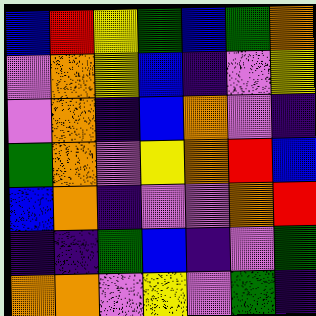[["blue", "red", "yellow", "green", "blue", "green", "orange"], ["violet", "orange", "yellow", "blue", "indigo", "violet", "yellow"], ["violet", "orange", "indigo", "blue", "orange", "violet", "indigo"], ["green", "orange", "violet", "yellow", "orange", "red", "blue"], ["blue", "orange", "indigo", "violet", "violet", "orange", "red"], ["indigo", "indigo", "green", "blue", "indigo", "violet", "green"], ["orange", "orange", "violet", "yellow", "violet", "green", "indigo"]]